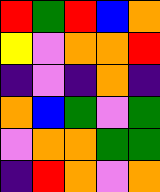[["red", "green", "red", "blue", "orange"], ["yellow", "violet", "orange", "orange", "red"], ["indigo", "violet", "indigo", "orange", "indigo"], ["orange", "blue", "green", "violet", "green"], ["violet", "orange", "orange", "green", "green"], ["indigo", "red", "orange", "violet", "orange"]]